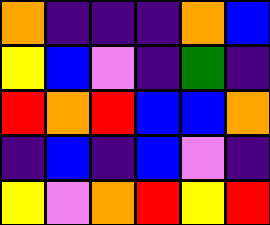[["orange", "indigo", "indigo", "indigo", "orange", "blue"], ["yellow", "blue", "violet", "indigo", "green", "indigo"], ["red", "orange", "red", "blue", "blue", "orange"], ["indigo", "blue", "indigo", "blue", "violet", "indigo"], ["yellow", "violet", "orange", "red", "yellow", "red"]]